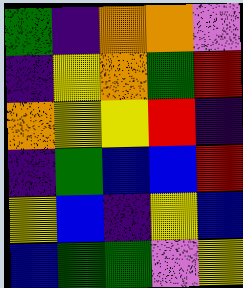[["green", "indigo", "orange", "orange", "violet"], ["indigo", "yellow", "orange", "green", "red"], ["orange", "yellow", "yellow", "red", "indigo"], ["indigo", "green", "blue", "blue", "red"], ["yellow", "blue", "indigo", "yellow", "blue"], ["blue", "green", "green", "violet", "yellow"]]